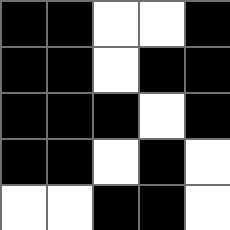[["black", "black", "white", "white", "black"], ["black", "black", "white", "black", "black"], ["black", "black", "black", "white", "black"], ["black", "black", "white", "black", "white"], ["white", "white", "black", "black", "white"]]